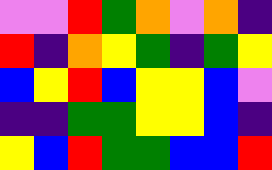[["violet", "violet", "red", "green", "orange", "violet", "orange", "indigo"], ["red", "indigo", "orange", "yellow", "green", "indigo", "green", "yellow"], ["blue", "yellow", "red", "blue", "yellow", "yellow", "blue", "violet"], ["indigo", "indigo", "green", "green", "yellow", "yellow", "blue", "indigo"], ["yellow", "blue", "red", "green", "green", "blue", "blue", "red"]]